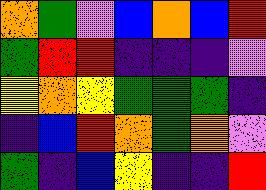[["orange", "green", "violet", "blue", "orange", "blue", "red"], ["green", "red", "red", "indigo", "indigo", "indigo", "violet"], ["yellow", "orange", "yellow", "green", "green", "green", "indigo"], ["indigo", "blue", "red", "orange", "green", "orange", "violet"], ["green", "indigo", "blue", "yellow", "indigo", "indigo", "red"]]